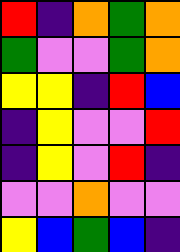[["red", "indigo", "orange", "green", "orange"], ["green", "violet", "violet", "green", "orange"], ["yellow", "yellow", "indigo", "red", "blue"], ["indigo", "yellow", "violet", "violet", "red"], ["indigo", "yellow", "violet", "red", "indigo"], ["violet", "violet", "orange", "violet", "violet"], ["yellow", "blue", "green", "blue", "indigo"]]